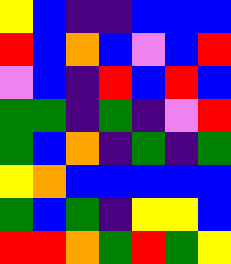[["yellow", "blue", "indigo", "indigo", "blue", "blue", "blue"], ["red", "blue", "orange", "blue", "violet", "blue", "red"], ["violet", "blue", "indigo", "red", "blue", "red", "blue"], ["green", "green", "indigo", "green", "indigo", "violet", "red"], ["green", "blue", "orange", "indigo", "green", "indigo", "green"], ["yellow", "orange", "blue", "blue", "blue", "blue", "blue"], ["green", "blue", "green", "indigo", "yellow", "yellow", "blue"], ["red", "red", "orange", "green", "red", "green", "yellow"]]